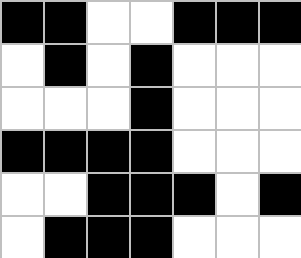[["black", "black", "white", "white", "black", "black", "black"], ["white", "black", "white", "black", "white", "white", "white"], ["white", "white", "white", "black", "white", "white", "white"], ["black", "black", "black", "black", "white", "white", "white"], ["white", "white", "black", "black", "black", "white", "black"], ["white", "black", "black", "black", "white", "white", "white"]]